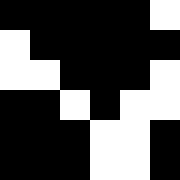[["black", "black", "black", "black", "black", "white"], ["white", "black", "black", "black", "black", "black"], ["white", "white", "black", "black", "black", "white"], ["black", "black", "white", "black", "white", "white"], ["black", "black", "black", "white", "white", "black"], ["black", "black", "black", "white", "white", "black"]]